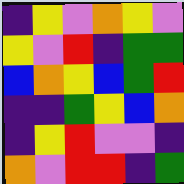[["indigo", "yellow", "violet", "orange", "yellow", "violet"], ["yellow", "violet", "red", "indigo", "green", "green"], ["blue", "orange", "yellow", "blue", "green", "red"], ["indigo", "indigo", "green", "yellow", "blue", "orange"], ["indigo", "yellow", "red", "violet", "violet", "indigo"], ["orange", "violet", "red", "red", "indigo", "green"]]